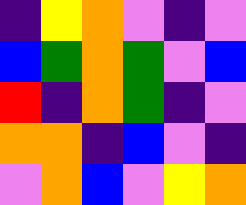[["indigo", "yellow", "orange", "violet", "indigo", "violet"], ["blue", "green", "orange", "green", "violet", "blue"], ["red", "indigo", "orange", "green", "indigo", "violet"], ["orange", "orange", "indigo", "blue", "violet", "indigo"], ["violet", "orange", "blue", "violet", "yellow", "orange"]]